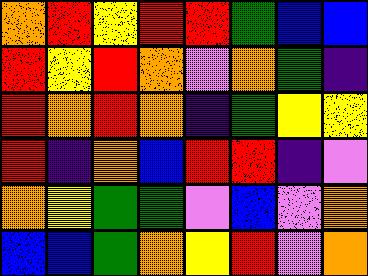[["orange", "red", "yellow", "red", "red", "green", "blue", "blue"], ["red", "yellow", "red", "orange", "violet", "orange", "green", "indigo"], ["red", "orange", "red", "orange", "indigo", "green", "yellow", "yellow"], ["red", "indigo", "orange", "blue", "red", "red", "indigo", "violet"], ["orange", "yellow", "green", "green", "violet", "blue", "violet", "orange"], ["blue", "blue", "green", "orange", "yellow", "red", "violet", "orange"]]